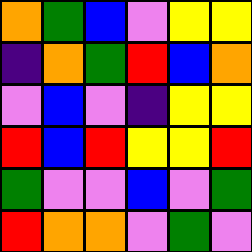[["orange", "green", "blue", "violet", "yellow", "yellow"], ["indigo", "orange", "green", "red", "blue", "orange"], ["violet", "blue", "violet", "indigo", "yellow", "yellow"], ["red", "blue", "red", "yellow", "yellow", "red"], ["green", "violet", "violet", "blue", "violet", "green"], ["red", "orange", "orange", "violet", "green", "violet"]]